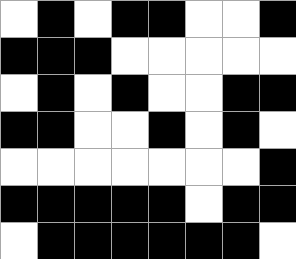[["white", "black", "white", "black", "black", "white", "white", "black"], ["black", "black", "black", "white", "white", "white", "white", "white"], ["white", "black", "white", "black", "white", "white", "black", "black"], ["black", "black", "white", "white", "black", "white", "black", "white"], ["white", "white", "white", "white", "white", "white", "white", "black"], ["black", "black", "black", "black", "black", "white", "black", "black"], ["white", "black", "black", "black", "black", "black", "black", "white"]]